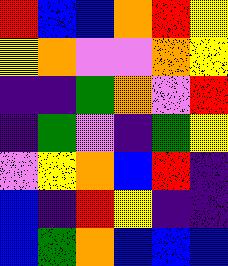[["red", "blue", "blue", "orange", "red", "yellow"], ["yellow", "orange", "violet", "violet", "orange", "yellow"], ["indigo", "indigo", "green", "orange", "violet", "red"], ["indigo", "green", "violet", "indigo", "green", "yellow"], ["violet", "yellow", "orange", "blue", "red", "indigo"], ["blue", "indigo", "red", "yellow", "indigo", "indigo"], ["blue", "green", "orange", "blue", "blue", "blue"]]